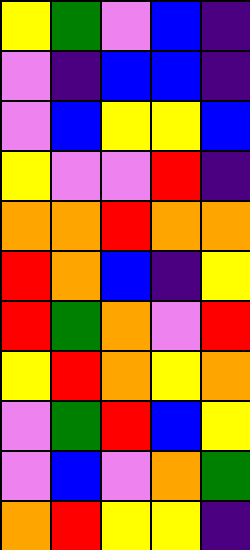[["yellow", "green", "violet", "blue", "indigo"], ["violet", "indigo", "blue", "blue", "indigo"], ["violet", "blue", "yellow", "yellow", "blue"], ["yellow", "violet", "violet", "red", "indigo"], ["orange", "orange", "red", "orange", "orange"], ["red", "orange", "blue", "indigo", "yellow"], ["red", "green", "orange", "violet", "red"], ["yellow", "red", "orange", "yellow", "orange"], ["violet", "green", "red", "blue", "yellow"], ["violet", "blue", "violet", "orange", "green"], ["orange", "red", "yellow", "yellow", "indigo"]]